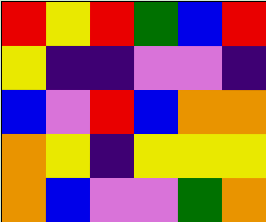[["red", "yellow", "red", "green", "blue", "red"], ["yellow", "indigo", "indigo", "violet", "violet", "indigo"], ["blue", "violet", "red", "blue", "orange", "orange"], ["orange", "yellow", "indigo", "yellow", "yellow", "yellow"], ["orange", "blue", "violet", "violet", "green", "orange"]]